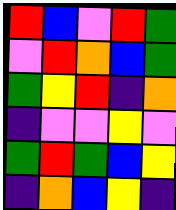[["red", "blue", "violet", "red", "green"], ["violet", "red", "orange", "blue", "green"], ["green", "yellow", "red", "indigo", "orange"], ["indigo", "violet", "violet", "yellow", "violet"], ["green", "red", "green", "blue", "yellow"], ["indigo", "orange", "blue", "yellow", "indigo"]]